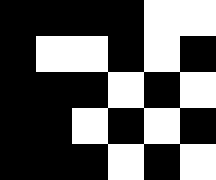[["black", "black", "black", "black", "white", "white"], ["black", "white", "white", "black", "white", "black"], ["black", "black", "black", "white", "black", "white"], ["black", "black", "white", "black", "white", "black"], ["black", "black", "black", "white", "black", "white"]]